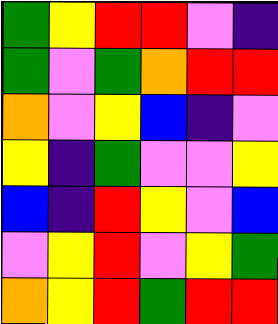[["green", "yellow", "red", "red", "violet", "indigo"], ["green", "violet", "green", "orange", "red", "red"], ["orange", "violet", "yellow", "blue", "indigo", "violet"], ["yellow", "indigo", "green", "violet", "violet", "yellow"], ["blue", "indigo", "red", "yellow", "violet", "blue"], ["violet", "yellow", "red", "violet", "yellow", "green"], ["orange", "yellow", "red", "green", "red", "red"]]